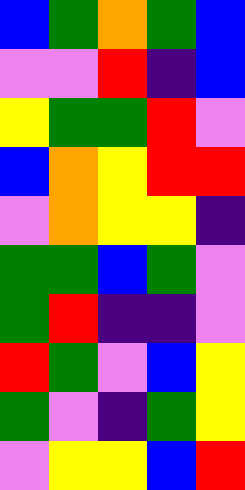[["blue", "green", "orange", "green", "blue"], ["violet", "violet", "red", "indigo", "blue"], ["yellow", "green", "green", "red", "violet"], ["blue", "orange", "yellow", "red", "red"], ["violet", "orange", "yellow", "yellow", "indigo"], ["green", "green", "blue", "green", "violet"], ["green", "red", "indigo", "indigo", "violet"], ["red", "green", "violet", "blue", "yellow"], ["green", "violet", "indigo", "green", "yellow"], ["violet", "yellow", "yellow", "blue", "red"]]